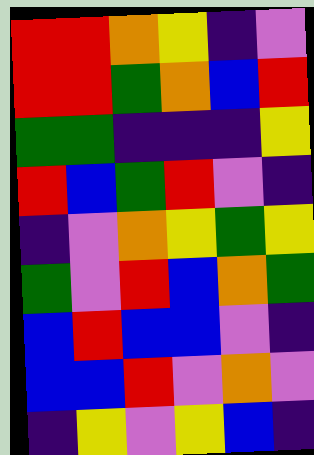[["red", "red", "orange", "yellow", "indigo", "violet"], ["red", "red", "green", "orange", "blue", "red"], ["green", "green", "indigo", "indigo", "indigo", "yellow"], ["red", "blue", "green", "red", "violet", "indigo"], ["indigo", "violet", "orange", "yellow", "green", "yellow"], ["green", "violet", "red", "blue", "orange", "green"], ["blue", "red", "blue", "blue", "violet", "indigo"], ["blue", "blue", "red", "violet", "orange", "violet"], ["indigo", "yellow", "violet", "yellow", "blue", "indigo"]]